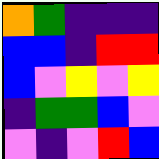[["orange", "green", "indigo", "indigo", "indigo"], ["blue", "blue", "indigo", "red", "red"], ["blue", "violet", "yellow", "violet", "yellow"], ["indigo", "green", "green", "blue", "violet"], ["violet", "indigo", "violet", "red", "blue"]]